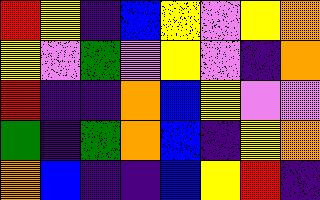[["red", "yellow", "indigo", "blue", "yellow", "violet", "yellow", "orange"], ["yellow", "violet", "green", "violet", "yellow", "violet", "indigo", "orange"], ["red", "indigo", "indigo", "orange", "blue", "yellow", "violet", "violet"], ["green", "indigo", "green", "orange", "blue", "indigo", "yellow", "orange"], ["orange", "blue", "indigo", "indigo", "blue", "yellow", "red", "indigo"]]